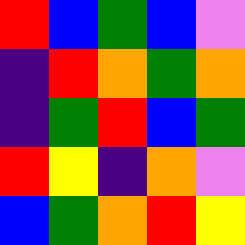[["red", "blue", "green", "blue", "violet"], ["indigo", "red", "orange", "green", "orange"], ["indigo", "green", "red", "blue", "green"], ["red", "yellow", "indigo", "orange", "violet"], ["blue", "green", "orange", "red", "yellow"]]